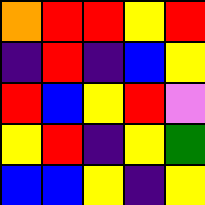[["orange", "red", "red", "yellow", "red"], ["indigo", "red", "indigo", "blue", "yellow"], ["red", "blue", "yellow", "red", "violet"], ["yellow", "red", "indigo", "yellow", "green"], ["blue", "blue", "yellow", "indigo", "yellow"]]